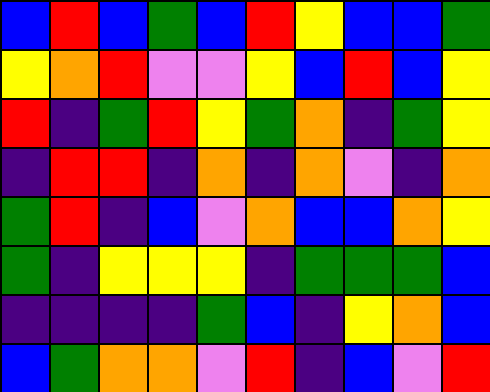[["blue", "red", "blue", "green", "blue", "red", "yellow", "blue", "blue", "green"], ["yellow", "orange", "red", "violet", "violet", "yellow", "blue", "red", "blue", "yellow"], ["red", "indigo", "green", "red", "yellow", "green", "orange", "indigo", "green", "yellow"], ["indigo", "red", "red", "indigo", "orange", "indigo", "orange", "violet", "indigo", "orange"], ["green", "red", "indigo", "blue", "violet", "orange", "blue", "blue", "orange", "yellow"], ["green", "indigo", "yellow", "yellow", "yellow", "indigo", "green", "green", "green", "blue"], ["indigo", "indigo", "indigo", "indigo", "green", "blue", "indigo", "yellow", "orange", "blue"], ["blue", "green", "orange", "orange", "violet", "red", "indigo", "blue", "violet", "red"]]